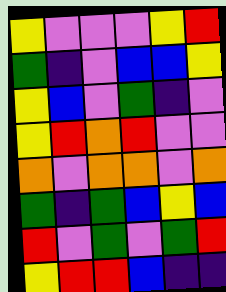[["yellow", "violet", "violet", "violet", "yellow", "red"], ["green", "indigo", "violet", "blue", "blue", "yellow"], ["yellow", "blue", "violet", "green", "indigo", "violet"], ["yellow", "red", "orange", "red", "violet", "violet"], ["orange", "violet", "orange", "orange", "violet", "orange"], ["green", "indigo", "green", "blue", "yellow", "blue"], ["red", "violet", "green", "violet", "green", "red"], ["yellow", "red", "red", "blue", "indigo", "indigo"]]